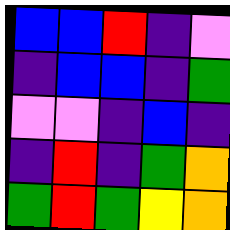[["blue", "blue", "red", "indigo", "violet"], ["indigo", "blue", "blue", "indigo", "green"], ["violet", "violet", "indigo", "blue", "indigo"], ["indigo", "red", "indigo", "green", "orange"], ["green", "red", "green", "yellow", "orange"]]